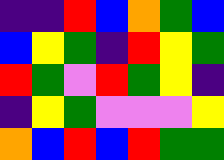[["indigo", "indigo", "red", "blue", "orange", "green", "blue"], ["blue", "yellow", "green", "indigo", "red", "yellow", "green"], ["red", "green", "violet", "red", "green", "yellow", "indigo"], ["indigo", "yellow", "green", "violet", "violet", "violet", "yellow"], ["orange", "blue", "red", "blue", "red", "green", "green"]]